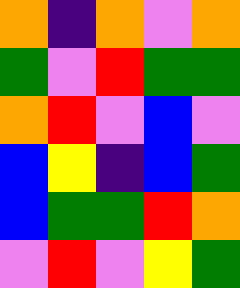[["orange", "indigo", "orange", "violet", "orange"], ["green", "violet", "red", "green", "green"], ["orange", "red", "violet", "blue", "violet"], ["blue", "yellow", "indigo", "blue", "green"], ["blue", "green", "green", "red", "orange"], ["violet", "red", "violet", "yellow", "green"]]